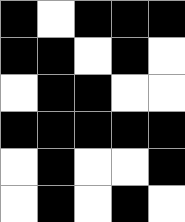[["black", "white", "black", "black", "black"], ["black", "black", "white", "black", "white"], ["white", "black", "black", "white", "white"], ["black", "black", "black", "black", "black"], ["white", "black", "white", "white", "black"], ["white", "black", "white", "black", "white"]]